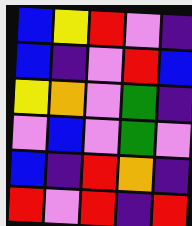[["blue", "yellow", "red", "violet", "indigo"], ["blue", "indigo", "violet", "red", "blue"], ["yellow", "orange", "violet", "green", "indigo"], ["violet", "blue", "violet", "green", "violet"], ["blue", "indigo", "red", "orange", "indigo"], ["red", "violet", "red", "indigo", "red"]]